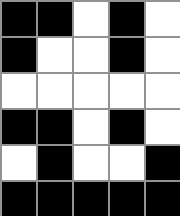[["black", "black", "white", "black", "white"], ["black", "white", "white", "black", "white"], ["white", "white", "white", "white", "white"], ["black", "black", "white", "black", "white"], ["white", "black", "white", "white", "black"], ["black", "black", "black", "black", "black"]]